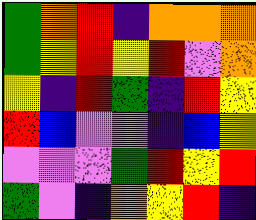[["green", "orange", "red", "indigo", "orange", "orange", "orange"], ["green", "yellow", "red", "yellow", "red", "violet", "orange"], ["yellow", "indigo", "red", "green", "indigo", "red", "yellow"], ["red", "blue", "violet", "violet", "indigo", "blue", "yellow"], ["violet", "violet", "violet", "green", "red", "yellow", "red"], ["green", "violet", "indigo", "orange", "yellow", "red", "indigo"]]